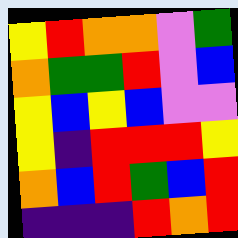[["yellow", "red", "orange", "orange", "violet", "green"], ["orange", "green", "green", "red", "violet", "blue"], ["yellow", "blue", "yellow", "blue", "violet", "violet"], ["yellow", "indigo", "red", "red", "red", "yellow"], ["orange", "blue", "red", "green", "blue", "red"], ["indigo", "indigo", "indigo", "red", "orange", "red"]]